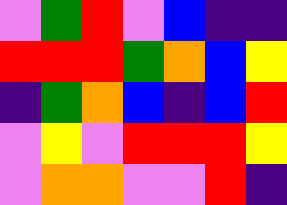[["violet", "green", "red", "violet", "blue", "indigo", "indigo"], ["red", "red", "red", "green", "orange", "blue", "yellow"], ["indigo", "green", "orange", "blue", "indigo", "blue", "red"], ["violet", "yellow", "violet", "red", "red", "red", "yellow"], ["violet", "orange", "orange", "violet", "violet", "red", "indigo"]]